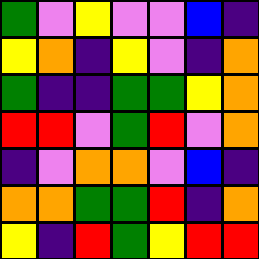[["green", "violet", "yellow", "violet", "violet", "blue", "indigo"], ["yellow", "orange", "indigo", "yellow", "violet", "indigo", "orange"], ["green", "indigo", "indigo", "green", "green", "yellow", "orange"], ["red", "red", "violet", "green", "red", "violet", "orange"], ["indigo", "violet", "orange", "orange", "violet", "blue", "indigo"], ["orange", "orange", "green", "green", "red", "indigo", "orange"], ["yellow", "indigo", "red", "green", "yellow", "red", "red"]]